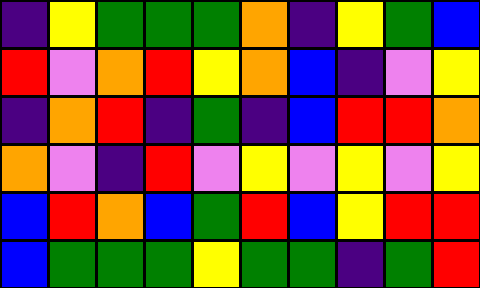[["indigo", "yellow", "green", "green", "green", "orange", "indigo", "yellow", "green", "blue"], ["red", "violet", "orange", "red", "yellow", "orange", "blue", "indigo", "violet", "yellow"], ["indigo", "orange", "red", "indigo", "green", "indigo", "blue", "red", "red", "orange"], ["orange", "violet", "indigo", "red", "violet", "yellow", "violet", "yellow", "violet", "yellow"], ["blue", "red", "orange", "blue", "green", "red", "blue", "yellow", "red", "red"], ["blue", "green", "green", "green", "yellow", "green", "green", "indigo", "green", "red"]]